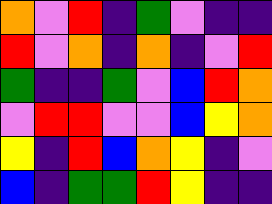[["orange", "violet", "red", "indigo", "green", "violet", "indigo", "indigo"], ["red", "violet", "orange", "indigo", "orange", "indigo", "violet", "red"], ["green", "indigo", "indigo", "green", "violet", "blue", "red", "orange"], ["violet", "red", "red", "violet", "violet", "blue", "yellow", "orange"], ["yellow", "indigo", "red", "blue", "orange", "yellow", "indigo", "violet"], ["blue", "indigo", "green", "green", "red", "yellow", "indigo", "indigo"]]